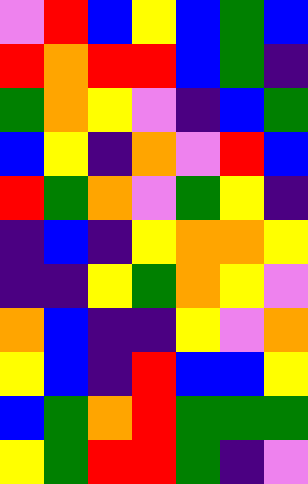[["violet", "red", "blue", "yellow", "blue", "green", "blue"], ["red", "orange", "red", "red", "blue", "green", "indigo"], ["green", "orange", "yellow", "violet", "indigo", "blue", "green"], ["blue", "yellow", "indigo", "orange", "violet", "red", "blue"], ["red", "green", "orange", "violet", "green", "yellow", "indigo"], ["indigo", "blue", "indigo", "yellow", "orange", "orange", "yellow"], ["indigo", "indigo", "yellow", "green", "orange", "yellow", "violet"], ["orange", "blue", "indigo", "indigo", "yellow", "violet", "orange"], ["yellow", "blue", "indigo", "red", "blue", "blue", "yellow"], ["blue", "green", "orange", "red", "green", "green", "green"], ["yellow", "green", "red", "red", "green", "indigo", "violet"]]